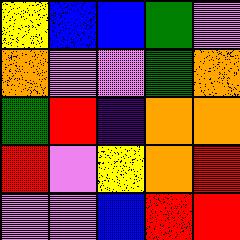[["yellow", "blue", "blue", "green", "violet"], ["orange", "violet", "violet", "green", "orange"], ["green", "red", "indigo", "orange", "orange"], ["red", "violet", "yellow", "orange", "red"], ["violet", "violet", "blue", "red", "red"]]